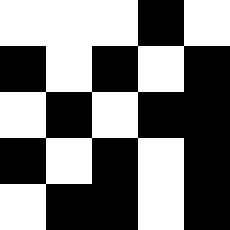[["white", "white", "white", "black", "white"], ["black", "white", "black", "white", "black"], ["white", "black", "white", "black", "black"], ["black", "white", "black", "white", "black"], ["white", "black", "black", "white", "black"]]